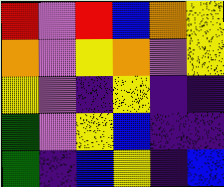[["red", "violet", "red", "blue", "orange", "yellow"], ["orange", "violet", "yellow", "orange", "violet", "yellow"], ["yellow", "violet", "indigo", "yellow", "indigo", "indigo"], ["green", "violet", "yellow", "blue", "indigo", "indigo"], ["green", "indigo", "blue", "yellow", "indigo", "blue"]]